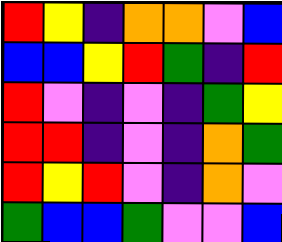[["red", "yellow", "indigo", "orange", "orange", "violet", "blue"], ["blue", "blue", "yellow", "red", "green", "indigo", "red"], ["red", "violet", "indigo", "violet", "indigo", "green", "yellow"], ["red", "red", "indigo", "violet", "indigo", "orange", "green"], ["red", "yellow", "red", "violet", "indigo", "orange", "violet"], ["green", "blue", "blue", "green", "violet", "violet", "blue"]]